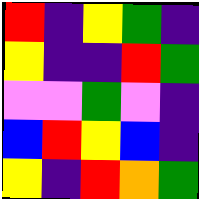[["red", "indigo", "yellow", "green", "indigo"], ["yellow", "indigo", "indigo", "red", "green"], ["violet", "violet", "green", "violet", "indigo"], ["blue", "red", "yellow", "blue", "indigo"], ["yellow", "indigo", "red", "orange", "green"]]